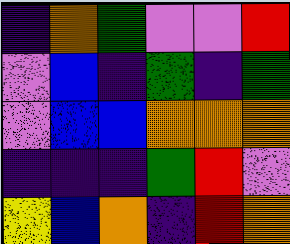[["indigo", "orange", "green", "violet", "violet", "red"], ["violet", "blue", "indigo", "green", "indigo", "green"], ["violet", "blue", "blue", "orange", "orange", "orange"], ["indigo", "indigo", "indigo", "green", "red", "violet"], ["yellow", "blue", "orange", "indigo", "red", "orange"]]